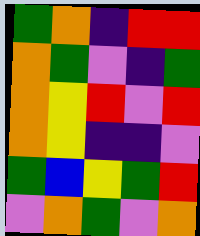[["green", "orange", "indigo", "red", "red"], ["orange", "green", "violet", "indigo", "green"], ["orange", "yellow", "red", "violet", "red"], ["orange", "yellow", "indigo", "indigo", "violet"], ["green", "blue", "yellow", "green", "red"], ["violet", "orange", "green", "violet", "orange"]]